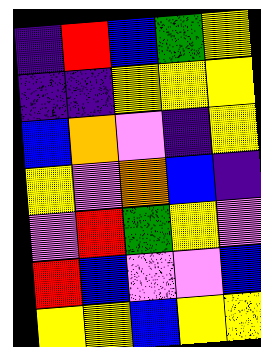[["indigo", "red", "blue", "green", "yellow"], ["indigo", "indigo", "yellow", "yellow", "yellow"], ["blue", "orange", "violet", "indigo", "yellow"], ["yellow", "violet", "orange", "blue", "indigo"], ["violet", "red", "green", "yellow", "violet"], ["red", "blue", "violet", "violet", "blue"], ["yellow", "yellow", "blue", "yellow", "yellow"]]